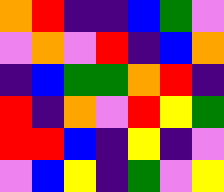[["orange", "red", "indigo", "indigo", "blue", "green", "violet"], ["violet", "orange", "violet", "red", "indigo", "blue", "orange"], ["indigo", "blue", "green", "green", "orange", "red", "indigo"], ["red", "indigo", "orange", "violet", "red", "yellow", "green"], ["red", "red", "blue", "indigo", "yellow", "indigo", "violet"], ["violet", "blue", "yellow", "indigo", "green", "violet", "yellow"]]